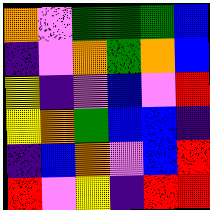[["orange", "violet", "green", "green", "green", "blue"], ["indigo", "violet", "orange", "green", "orange", "blue"], ["yellow", "indigo", "violet", "blue", "violet", "red"], ["yellow", "orange", "green", "blue", "blue", "indigo"], ["indigo", "blue", "orange", "violet", "blue", "red"], ["red", "violet", "yellow", "indigo", "red", "red"]]